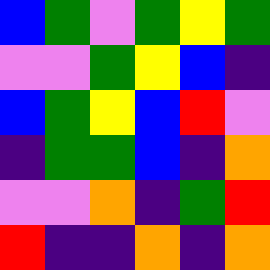[["blue", "green", "violet", "green", "yellow", "green"], ["violet", "violet", "green", "yellow", "blue", "indigo"], ["blue", "green", "yellow", "blue", "red", "violet"], ["indigo", "green", "green", "blue", "indigo", "orange"], ["violet", "violet", "orange", "indigo", "green", "red"], ["red", "indigo", "indigo", "orange", "indigo", "orange"]]